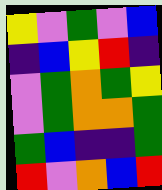[["yellow", "violet", "green", "violet", "blue"], ["indigo", "blue", "yellow", "red", "indigo"], ["violet", "green", "orange", "green", "yellow"], ["violet", "green", "orange", "orange", "green"], ["green", "blue", "indigo", "indigo", "green"], ["red", "violet", "orange", "blue", "red"]]